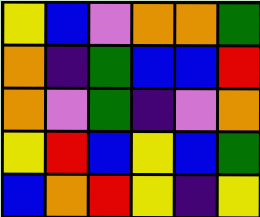[["yellow", "blue", "violet", "orange", "orange", "green"], ["orange", "indigo", "green", "blue", "blue", "red"], ["orange", "violet", "green", "indigo", "violet", "orange"], ["yellow", "red", "blue", "yellow", "blue", "green"], ["blue", "orange", "red", "yellow", "indigo", "yellow"]]